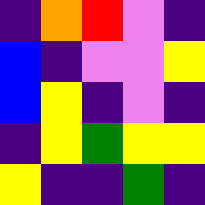[["indigo", "orange", "red", "violet", "indigo"], ["blue", "indigo", "violet", "violet", "yellow"], ["blue", "yellow", "indigo", "violet", "indigo"], ["indigo", "yellow", "green", "yellow", "yellow"], ["yellow", "indigo", "indigo", "green", "indigo"]]